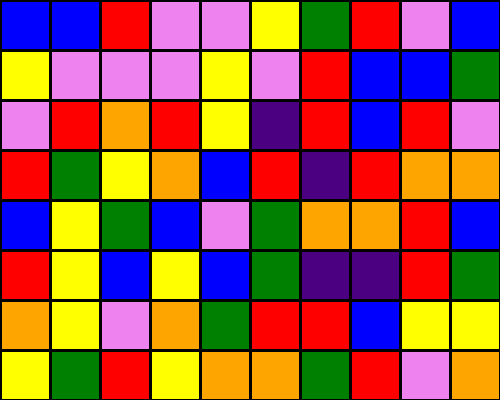[["blue", "blue", "red", "violet", "violet", "yellow", "green", "red", "violet", "blue"], ["yellow", "violet", "violet", "violet", "yellow", "violet", "red", "blue", "blue", "green"], ["violet", "red", "orange", "red", "yellow", "indigo", "red", "blue", "red", "violet"], ["red", "green", "yellow", "orange", "blue", "red", "indigo", "red", "orange", "orange"], ["blue", "yellow", "green", "blue", "violet", "green", "orange", "orange", "red", "blue"], ["red", "yellow", "blue", "yellow", "blue", "green", "indigo", "indigo", "red", "green"], ["orange", "yellow", "violet", "orange", "green", "red", "red", "blue", "yellow", "yellow"], ["yellow", "green", "red", "yellow", "orange", "orange", "green", "red", "violet", "orange"]]